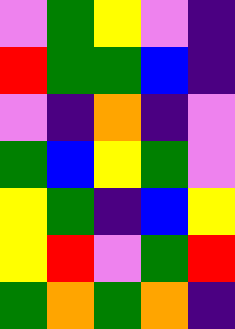[["violet", "green", "yellow", "violet", "indigo"], ["red", "green", "green", "blue", "indigo"], ["violet", "indigo", "orange", "indigo", "violet"], ["green", "blue", "yellow", "green", "violet"], ["yellow", "green", "indigo", "blue", "yellow"], ["yellow", "red", "violet", "green", "red"], ["green", "orange", "green", "orange", "indigo"]]